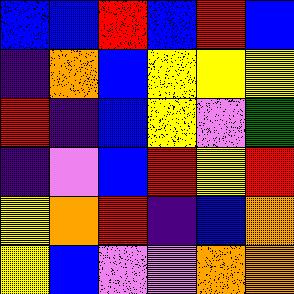[["blue", "blue", "red", "blue", "red", "blue"], ["indigo", "orange", "blue", "yellow", "yellow", "yellow"], ["red", "indigo", "blue", "yellow", "violet", "green"], ["indigo", "violet", "blue", "red", "yellow", "red"], ["yellow", "orange", "red", "indigo", "blue", "orange"], ["yellow", "blue", "violet", "violet", "orange", "orange"]]